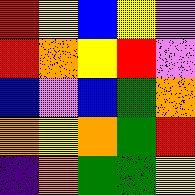[["red", "yellow", "blue", "yellow", "violet"], ["red", "orange", "yellow", "red", "violet"], ["blue", "violet", "blue", "green", "orange"], ["orange", "yellow", "orange", "green", "red"], ["indigo", "orange", "green", "green", "yellow"]]